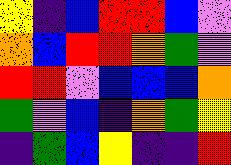[["yellow", "indigo", "blue", "red", "red", "blue", "violet"], ["orange", "blue", "red", "red", "orange", "green", "violet"], ["red", "red", "violet", "blue", "blue", "blue", "orange"], ["green", "violet", "blue", "indigo", "orange", "green", "yellow"], ["indigo", "green", "blue", "yellow", "indigo", "indigo", "red"]]